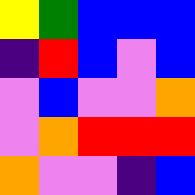[["yellow", "green", "blue", "blue", "blue"], ["indigo", "red", "blue", "violet", "blue"], ["violet", "blue", "violet", "violet", "orange"], ["violet", "orange", "red", "red", "red"], ["orange", "violet", "violet", "indigo", "blue"]]